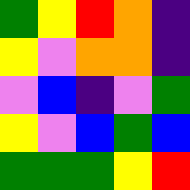[["green", "yellow", "red", "orange", "indigo"], ["yellow", "violet", "orange", "orange", "indigo"], ["violet", "blue", "indigo", "violet", "green"], ["yellow", "violet", "blue", "green", "blue"], ["green", "green", "green", "yellow", "red"]]